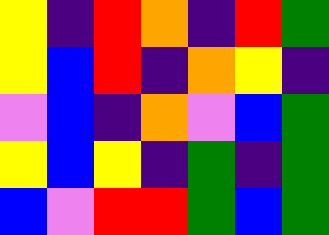[["yellow", "indigo", "red", "orange", "indigo", "red", "green"], ["yellow", "blue", "red", "indigo", "orange", "yellow", "indigo"], ["violet", "blue", "indigo", "orange", "violet", "blue", "green"], ["yellow", "blue", "yellow", "indigo", "green", "indigo", "green"], ["blue", "violet", "red", "red", "green", "blue", "green"]]